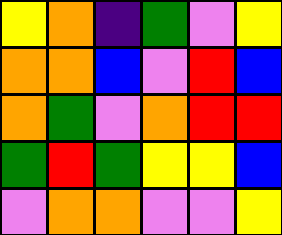[["yellow", "orange", "indigo", "green", "violet", "yellow"], ["orange", "orange", "blue", "violet", "red", "blue"], ["orange", "green", "violet", "orange", "red", "red"], ["green", "red", "green", "yellow", "yellow", "blue"], ["violet", "orange", "orange", "violet", "violet", "yellow"]]